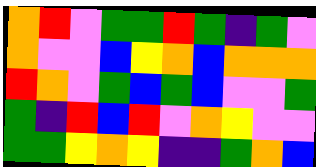[["orange", "red", "violet", "green", "green", "red", "green", "indigo", "green", "violet"], ["orange", "violet", "violet", "blue", "yellow", "orange", "blue", "orange", "orange", "orange"], ["red", "orange", "violet", "green", "blue", "green", "blue", "violet", "violet", "green"], ["green", "indigo", "red", "blue", "red", "violet", "orange", "yellow", "violet", "violet"], ["green", "green", "yellow", "orange", "yellow", "indigo", "indigo", "green", "orange", "blue"]]